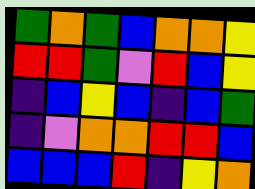[["green", "orange", "green", "blue", "orange", "orange", "yellow"], ["red", "red", "green", "violet", "red", "blue", "yellow"], ["indigo", "blue", "yellow", "blue", "indigo", "blue", "green"], ["indigo", "violet", "orange", "orange", "red", "red", "blue"], ["blue", "blue", "blue", "red", "indigo", "yellow", "orange"]]